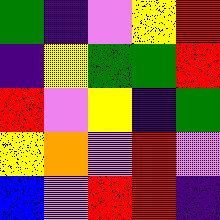[["green", "indigo", "violet", "yellow", "red"], ["indigo", "yellow", "green", "green", "red"], ["red", "violet", "yellow", "indigo", "green"], ["yellow", "orange", "violet", "red", "violet"], ["blue", "violet", "red", "red", "indigo"]]